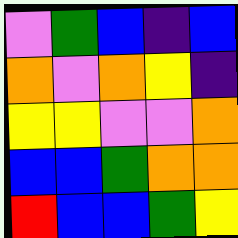[["violet", "green", "blue", "indigo", "blue"], ["orange", "violet", "orange", "yellow", "indigo"], ["yellow", "yellow", "violet", "violet", "orange"], ["blue", "blue", "green", "orange", "orange"], ["red", "blue", "blue", "green", "yellow"]]